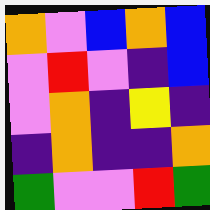[["orange", "violet", "blue", "orange", "blue"], ["violet", "red", "violet", "indigo", "blue"], ["violet", "orange", "indigo", "yellow", "indigo"], ["indigo", "orange", "indigo", "indigo", "orange"], ["green", "violet", "violet", "red", "green"]]